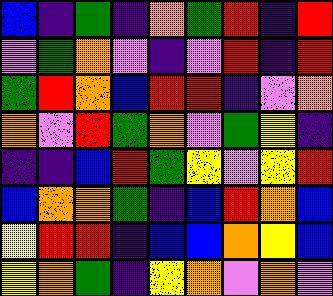[["blue", "indigo", "green", "indigo", "orange", "green", "red", "indigo", "red"], ["violet", "green", "orange", "violet", "indigo", "violet", "red", "indigo", "red"], ["green", "red", "orange", "blue", "red", "red", "indigo", "violet", "orange"], ["orange", "violet", "red", "green", "orange", "violet", "green", "yellow", "indigo"], ["indigo", "indigo", "blue", "red", "green", "yellow", "violet", "yellow", "red"], ["blue", "orange", "orange", "green", "indigo", "blue", "red", "orange", "blue"], ["yellow", "red", "red", "indigo", "blue", "blue", "orange", "yellow", "blue"], ["yellow", "orange", "green", "indigo", "yellow", "orange", "violet", "orange", "violet"]]